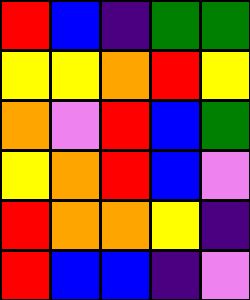[["red", "blue", "indigo", "green", "green"], ["yellow", "yellow", "orange", "red", "yellow"], ["orange", "violet", "red", "blue", "green"], ["yellow", "orange", "red", "blue", "violet"], ["red", "orange", "orange", "yellow", "indigo"], ["red", "blue", "blue", "indigo", "violet"]]